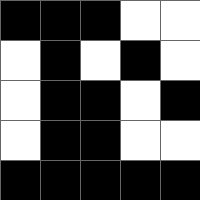[["black", "black", "black", "white", "white"], ["white", "black", "white", "black", "white"], ["white", "black", "black", "white", "black"], ["white", "black", "black", "white", "white"], ["black", "black", "black", "black", "black"]]